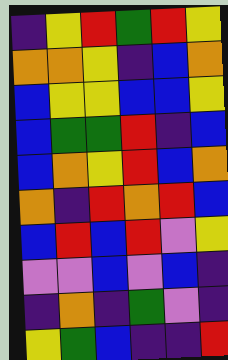[["indigo", "yellow", "red", "green", "red", "yellow"], ["orange", "orange", "yellow", "indigo", "blue", "orange"], ["blue", "yellow", "yellow", "blue", "blue", "yellow"], ["blue", "green", "green", "red", "indigo", "blue"], ["blue", "orange", "yellow", "red", "blue", "orange"], ["orange", "indigo", "red", "orange", "red", "blue"], ["blue", "red", "blue", "red", "violet", "yellow"], ["violet", "violet", "blue", "violet", "blue", "indigo"], ["indigo", "orange", "indigo", "green", "violet", "indigo"], ["yellow", "green", "blue", "indigo", "indigo", "red"]]